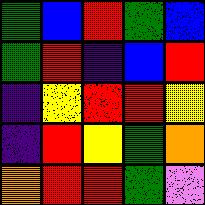[["green", "blue", "red", "green", "blue"], ["green", "red", "indigo", "blue", "red"], ["indigo", "yellow", "red", "red", "yellow"], ["indigo", "red", "yellow", "green", "orange"], ["orange", "red", "red", "green", "violet"]]